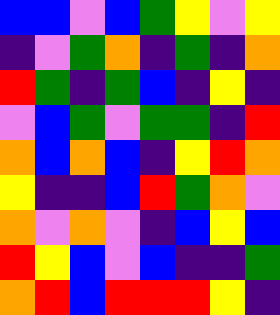[["blue", "blue", "violet", "blue", "green", "yellow", "violet", "yellow"], ["indigo", "violet", "green", "orange", "indigo", "green", "indigo", "orange"], ["red", "green", "indigo", "green", "blue", "indigo", "yellow", "indigo"], ["violet", "blue", "green", "violet", "green", "green", "indigo", "red"], ["orange", "blue", "orange", "blue", "indigo", "yellow", "red", "orange"], ["yellow", "indigo", "indigo", "blue", "red", "green", "orange", "violet"], ["orange", "violet", "orange", "violet", "indigo", "blue", "yellow", "blue"], ["red", "yellow", "blue", "violet", "blue", "indigo", "indigo", "green"], ["orange", "red", "blue", "red", "red", "red", "yellow", "indigo"]]